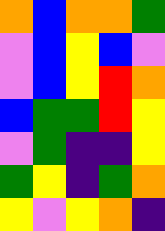[["orange", "blue", "orange", "orange", "green"], ["violet", "blue", "yellow", "blue", "violet"], ["violet", "blue", "yellow", "red", "orange"], ["blue", "green", "green", "red", "yellow"], ["violet", "green", "indigo", "indigo", "yellow"], ["green", "yellow", "indigo", "green", "orange"], ["yellow", "violet", "yellow", "orange", "indigo"]]